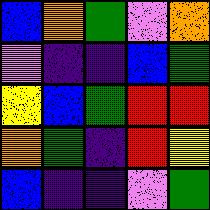[["blue", "orange", "green", "violet", "orange"], ["violet", "indigo", "indigo", "blue", "green"], ["yellow", "blue", "green", "red", "red"], ["orange", "green", "indigo", "red", "yellow"], ["blue", "indigo", "indigo", "violet", "green"]]